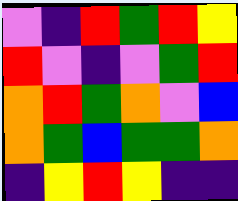[["violet", "indigo", "red", "green", "red", "yellow"], ["red", "violet", "indigo", "violet", "green", "red"], ["orange", "red", "green", "orange", "violet", "blue"], ["orange", "green", "blue", "green", "green", "orange"], ["indigo", "yellow", "red", "yellow", "indigo", "indigo"]]